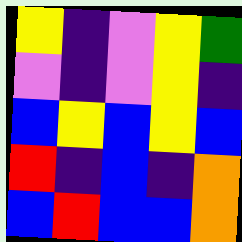[["yellow", "indigo", "violet", "yellow", "green"], ["violet", "indigo", "violet", "yellow", "indigo"], ["blue", "yellow", "blue", "yellow", "blue"], ["red", "indigo", "blue", "indigo", "orange"], ["blue", "red", "blue", "blue", "orange"]]